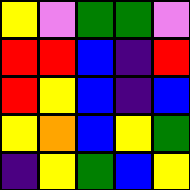[["yellow", "violet", "green", "green", "violet"], ["red", "red", "blue", "indigo", "red"], ["red", "yellow", "blue", "indigo", "blue"], ["yellow", "orange", "blue", "yellow", "green"], ["indigo", "yellow", "green", "blue", "yellow"]]